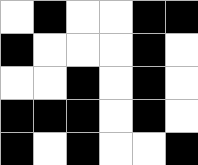[["white", "black", "white", "white", "black", "black"], ["black", "white", "white", "white", "black", "white"], ["white", "white", "black", "white", "black", "white"], ["black", "black", "black", "white", "black", "white"], ["black", "white", "black", "white", "white", "black"]]